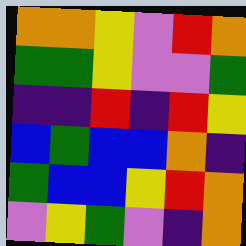[["orange", "orange", "yellow", "violet", "red", "orange"], ["green", "green", "yellow", "violet", "violet", "green"], ["indigo", "indigo", "red", "indigo", "red", "yellow"], ["blue", "green", "blue", "blue", "orange", "indigo"], ["green", "blue", "blue", "yellow", "red", "orange"], ["violet", "yellow", "green", "violet", "indigo", "orange"]]